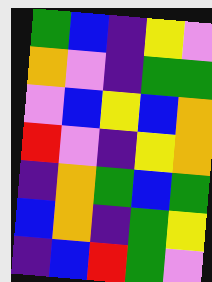[["green", "blue", "indigo", "yellow", "violet"], ["orange", "violet", "indigo", "green", "green"], ["violet", "blue", "yellow", "blue", "orange"], ["red", "violet", "indigo", "yellow", "orange"], ["indigo", "orange", "green", "blue", "green"], ["blue", "orange", "indigo", "green", "yellow"], ["indigo", "blue", "red", "green", "violet"]]